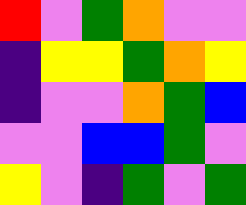[["red", "violet", "green", "orange", "violet", "violet"], ["indigo", "yellow", "yellow", "green", "orange", "yellow"], ["indigo", "violet", "violet", "orange", "green", "blue"], ["violet", "violet", "blue", "blue", "green", "violet"], ["yellow", "violet", "indigo", "green", "violet", "green"]]